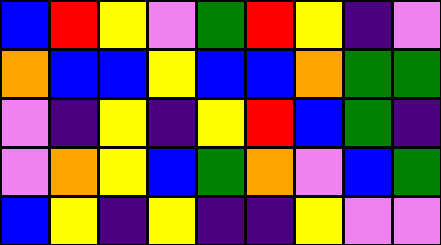[["blue", "red", "yellow", "violet", "green", "red", "yellow", "indigo", "violet"], ["orange", "blue", "blue", "yellow", "blue", "blue", "orange", "green", "green"], ["violet", "indigo", "yellow", "indigo", "yellow", "red", "blue", "green", "indigo"], ["violet", "orange", "yellow", "blue", "green", "orange", "violet", "blue", "green"], ["blue", "yellow", "indigo", "yellow", "indigo", "indigo", "yellow", "violet", "violet"]]